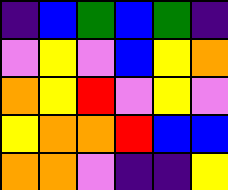[["indigo", "blue", "green", "blue", "green", "indigo"], ["violet", "yellow", "violet", "blue", "yellow", "orange"], ["orange", "yellow", "red", "violet", "yellow", "violet"], ["yellow", "orange", "orange", "red", "blue", "blue"], ["orange", "orange", "violet", "indigo", "indigo", "yellow"]]